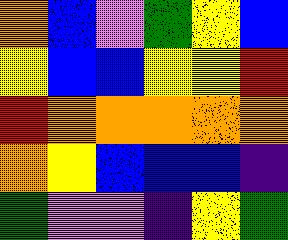[["orange", "blue", "violet", "green", "yellow", "blue"], ["yellow", "blue", "blue", "yellow", "yellow", "red"], ["red", "orange", "orange", "orange", "orange", "orange"], ["orange", "yellow", "blue", "blue", "blue", "indigo"], ["green", "violet", "violet", "indigo", "yellow", "green"]]